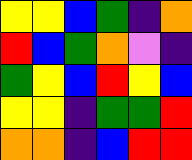[["yellow", "yellow", "blue", "green", "indigo", "orange"], ["red", "blue", "green", "orange", "violet", "indigo"], ["green", "yellow", "blue", "red", "yellow", "blue"], ["yellow", "yellow", "indigo", "green", "green", "red"], ["orange", "orange", "indigo", "blue", "red", "red"]]